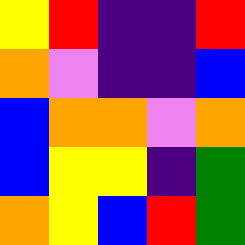[["yellow", "red", "indigo", "indigo", "red"], ["orange", "violet", "indigo", "indigo", "blue"], ["blue", "orange", "orange", "violet", "orange"], ["blue", "yellow", "yellow", "indigo", "green"], ["orange", "yellow", "blue", "red", "green"]]